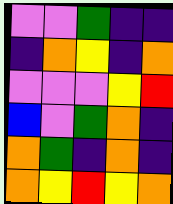[["violet", "violet", "green", "indigo", "indigo"], ["indigo", "orange", "yellow", "indigo", "orange"], ["violet", "violet", "violet", "yellow", "red"], ["blue", "violet", "green", "orange", "indigo"], ["orange", "green", "indigo", "orange", "indigo"], ["orange", "yellow", "red", "yellow", "orange"]]